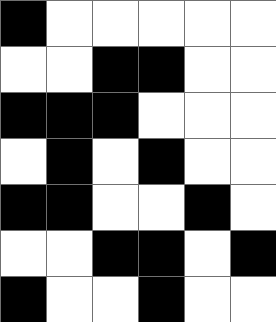[["black", "white", "white", "white", "white", "white"], ["white", "white", "black", "black", "white", "white"], ["black", "black", "black", "white", "white", "white"], ["white", "black", "white", "black", "white", "white"], ["black", "black", "white", "white", "black", "white"], ["white", "white", "black", "black", "white", "black"], ["black", "white", "white", "black", "white", "white"]]